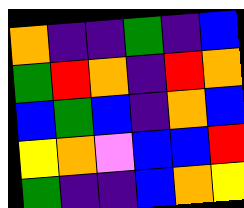[["orange", "indigo", "indigo", "green", "indigo", "blue"], ["green", "red", "orange", "indigo", "red", "orange"], ["blue", "green", "blue", "indigo", "orange", "blue"], ["yellow", "orange", "violet", "blue", "blue", "red"], ["green", "indigo", "indigo", "blue", "orange", "yellow"]]